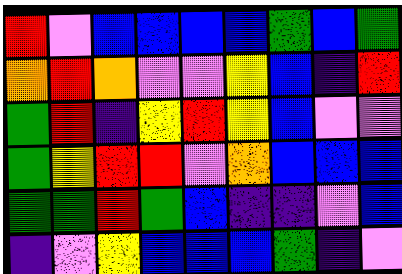[["red", "violet", "blue", "blue", "blue", "blue", "green", "blue", "green"], ["orange", "red", "orange", "violet", "violet", "yellow", "blue", "indigo", "red"], ["green", "red", "indigo", "yellow", "red", "yellow", "blue", "violet", "violet"], ["green", "yellow", "red", "red", "violet", "orange", "blue", "blue", "blue"], ["green", "green", "red", "green", "blue", "indigo", "indigo", "violet", "blue"], ["indigo", "violet", "yellow", "blue", "blue", "blue", "green", "indigo", "violet"]]